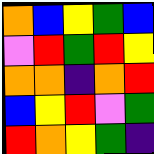[["orange", "blue", "yellow", "green", "blue"], ["violet", "red", "green", "red", "yellow"], ["orange", "orange", "indigo", "orange", "red"], ["blue", "yellow", "red", "violet", "green"], ["red", "orange", "yellow", "green", "indigo"]]